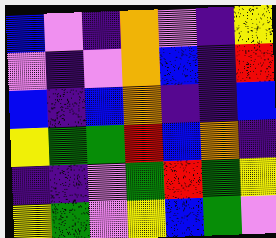[["blue", "violet", "indigo", "orange", "violet", "indigo", "yellow"], ["violet", "indigo", "violet", "orange", "blue", "indigo", "red"], ["blue", "indigo", "blue", "orange", "indigo", "indigo", "blue"], ["yellow", "green", "green", "red", "blue", "orange", "indigo"], ["indigo", "indigo", "violet", "green", "red", "green", "yellow"], ["yellow", "green", "violet", "yellow", "blue", "green", "violet"]]